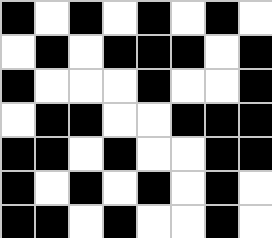[["black", "white", "black", "white", "black", "white", "black", "white"], ["white", "black", "white", "black", "black", "black", "white", "black"], ["black", "white", "white", "white", "black", "white", "white", "black"], ["white", "black", "black", "white", "white", "black", "black", "black"], ["black", "black", "white", "black", "white", "white", "black", "black"], ["black", "white", "black", "white", "black", "white", "black", "white"], ["black", "black", "white", "black", "white", "white", "black", "white"]]